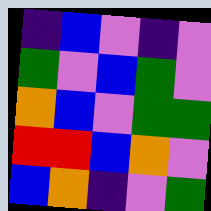[["indigo", "blue", "violet", "indigo", "violet"], ["green", "violet", "blue", "green", "violet"], ["orange", "blue", "violet", "green", "green"], ["red", "red", "blue", "orange", "violet"], ["blue", "orange", "indigo", "violet", "green"]]